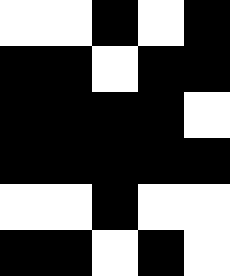[["white", "white", "black", "white", "black"], ["black", "black", "white", "black", "black"], ["black", "black", "black", "black", "white"], ["black", "black", "black", "black", "black"], ["white", "white", "black", "white", "white"], ["black", "black", "white", "black", "white"]]